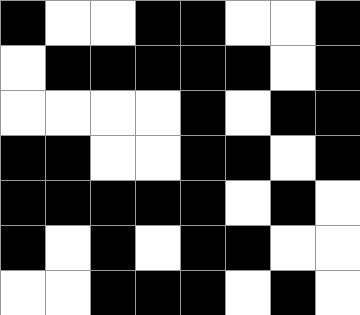[["black", "white", "white", "black", "black", "white", "white", "black"], ["white", "black", "black", "black", "black", "black", "white", "black"], ["white", "white", "white", "white", "black", "white", "black", "black"], ["black", "black", "white", "white", "black", "black", "white", "black"], ["black", "black", "black", "black", "black", "white", "black", "white"], ["black", "white", "black", "white", "black", "black", "white", "white"], ["white", "white", "black", "black", "black", "white", "black", "white"]]